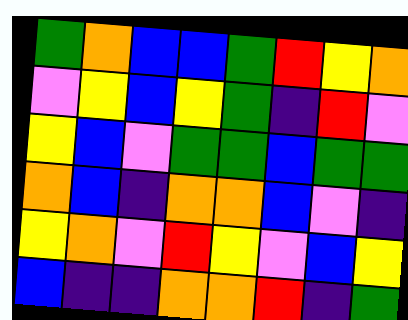[["green", "orange", "blue", "blue", "green", "red", "yellow", "orange"], ["violet", "yellow", "blue", "yellow", "green", "indigo", "red", "violet"], ["yellow", "blue", "violet", "green", "green", "blue", "green", "green"], ["orange", "blue", "indigo", "orange", "orange", "blue", "violet", "indigo"], ["yellow", "orange", "violet", "red", "yellow", "violet", "blue", "yellow"], ["blue", "indigo", "indigo", "orange", "orange", "red", "indigo", "green"]]